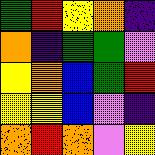[["green", "red", "yellow", "orange", "indigo"], ["orange", "indigo", "green", "green", "violet"], ["yellow", "orange", "blue", "green", "red"], ["yellow", "yellow", "blue", "violet", "indigo"], ["orange", "red", "orange", "violet", "yellow"]]